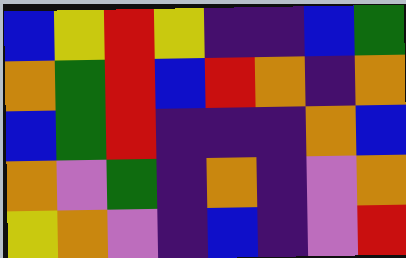[["blue", "yellow", "red", "yellow", "indigo", "indigo", "blue", "green"], ["orange", "green", "red", "blue", "red", "orange", "indigo", "orange"], ["blue", "green", "red", "indigo", "indigo", "indigo", "orange", "blue"], ["orange", "violet", "green", "indigo", "orange", "indigo", "violet", "orange"], ["yellow", "orange", "violet", "indigo", "blue", "indigo", "violet", "red"]]